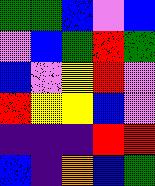[["green", "green", "blue", "violet", "blue"], ["violet", "blue", "green", "red", "green"], ["blue", "violet", "yellow", "red", "violet"], ["red", "yellow", "yellow", "blue", "violet"], ["indigo", "indigo", "indigo", "red", "red"], ["blue", "indigo", "orange", "blue", "green"]]